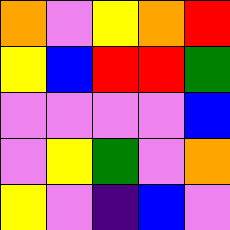[["orange", "violet", "yellow", "orange", "red"], ["yellow", "blue", "red", "red", "green"], ["violet", "violet", "violet", "violet", "blue"], ["violet", "yellow", "green", "violet", "orange"], ["yellow", "violet", "indigo", "blue", "violet"]]